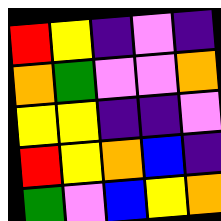[["red", "yellow", "indigo", "violet", "indigo"], ["orange", "green", "violet", "violet", "orange"], ["yellow", "yellow", "indigo", "indigo", "violet"], ["red", "yellow", "orange", "blue", "indigo"], ["green", "violet", "blue", "yellow", "orange"]]